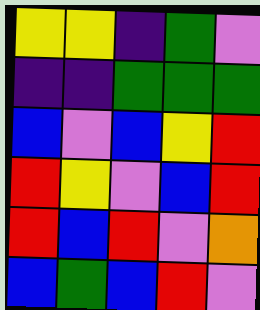[["yellow", "yellow", "indigo", "green", "violet"], ["indigo", "indigo", "green", "green", "green"], ["blue", "violet", "blue", "yellow", "red"], ["red", "yellow", "violet", "blue", "red"], ["red", "blue", "red", "violet", "orange"], ["blue", "green", "blue", "red", "violet"]]